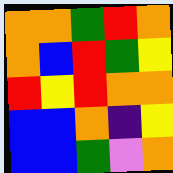[["orange", "orange", "green", "red", "orange"], ["orange", "blue", "red", "green", "yellow"], ["red", "yellow", "red", "orange", "orange"], ["blue", "blue", "orange", "indigo", "yellow"], ["blue", "blue", "green", "violet", "orange"]]